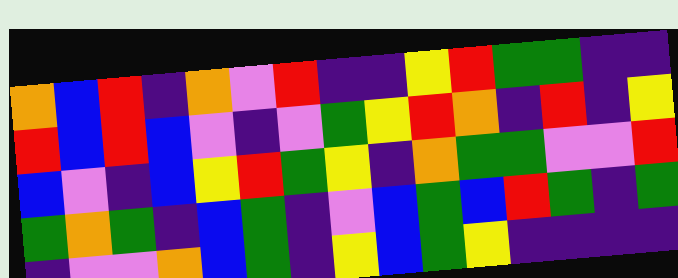[["orange", "blue", "red", "indigo", "orange", "violet", "red", "indigo", "indigo", "yellow", "red", "green", "green", "indigo", "indigo"], ["red", "blue", "red", "blue", "violet", "indigo", "violet", "green", "yellow", "red", "orange", "indigo", "red", "indigo", "yellow"], ["blue", "violet", "indigo", "blue", "yellow", "red", "green", "yellow", "indigo", "orange", "green", "green", "violet", "violet", "red"], ["green", "orange", "green", "indigo", "blue", "green", "indigo", "violet", "blue", "green", "blue", "red", "green", "indigo", "green"], ["indigo", "violet", "violet", "orange", "blue", "green", "indigo", "yellow", "blue", "green", "yellow", "indigo", "indigo", "indigo", "indigo"]]